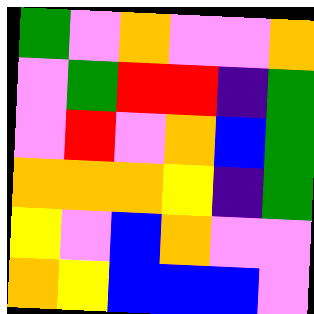[["green", "violet", "orange", "violet", "violet", "orange"], ["violet", "green", "red", "red", "indigo", "green"], ["violet", "red", "violet", "orange", "blue", "green"], ["orange", "orange", "orange", "yellow", "indigo", "green"], ["yellow", "violet", "blue", "orange", "violet", "violet"], ["orange", "yellow", "blue", "blue", "blue", "violet"]]